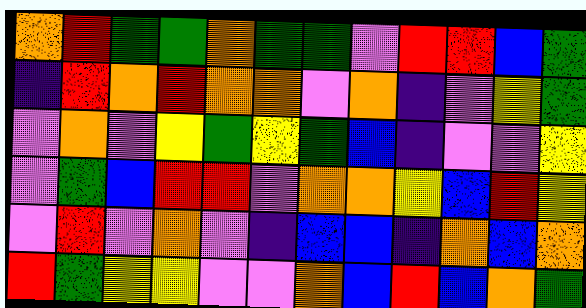[["orange", "red", "green", "green", "orange", "green", "green", "violet", "red", "red", "blue", "green"], ["indigo", "red", "orange", "red", "orange", "orange", "violet", "orange", "indigo", "violet", "yellow", "green"], ["violet", "orange", "violet", "yellow", "green", "yellow", "green", "blue", "indigo", "violet", "violet", "yellow"], ["violet", "green", "blue", "red", "red", "violet", "orange", "orange", "yellow", "blue", "red", "yellow"], ["violet", "red", "violet", "orange", "violet", "indigo", "blue", "blue", "indigo", "orange", "blue", "orange"], ["red", "green", "yellow", "yellow", "violet", "violet", "orange", "blue", "red", "blue", "orange", "green"]]